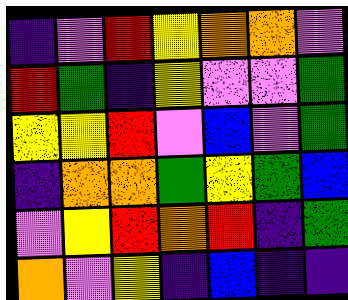[["indigo", "violet", "red", "yellow", "orange", "orange", "violet"], ["red", "green", "indigo", "yellow", "violet", "violet", "green"], ["yellow", "yellow", "red", "violet", "blue", "violet", "green"], ["indigo", "orange", "orange", "green", "yellow", "green", "blue"], ["violet", "yellow", "red", "orange", "red", "indigo", "green"], ["orange", "violet", "yellow", "indigo", "blue", "indigo", "indigo"]]